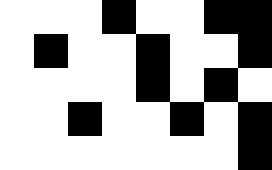[["white", "white", "white", "black", "white", "white", "black", "black"], ["white", "black", "white", "white", "black", "white", "white", "black"], ["white", "white", "white", "white", "black", "white", "black", "white"], ["white", "white", "black", "white", "white", "black", "white", "black"], ["white", "white", "white", "white", "white", "white", "white", "black"]]